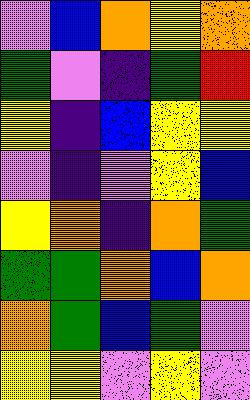[["violet", "blue", "orange", "yellow", "orange"], ["green", "violet", "indigo", "green", "red"], ["yellow", "indigo", "blue", "yellow", "yellow"], ["violet", "indigo", "violet", "yellow", "blue"], ["yellow", "orange", "indigo", "orange", "green"], ["green", "green", "orange", "blue", "orange"], ["orange", "green", "blue", "green", "violet"], ["yellow", "yellow", "violet", "yellow", "violet"]]